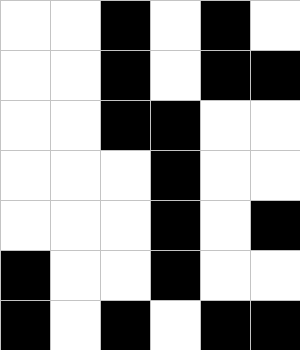[["white", "white", "black", "white", "black", "white"], ["white", "white", "black", "white", "black", "black"], ["white", "white", "black", "black", "white", "white"], ["white", "white", "white", "black", "white", "white"], ["white", "white", "white", "black", "white", "black"], ["black", "white", "white", "black", "white", "white"], ["black", "white", "black", "white", "black", "black"]]